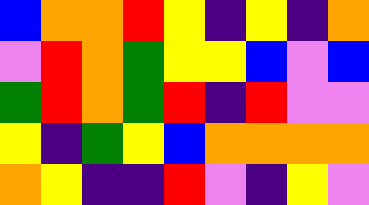[["blue", "orange", "orange", "red", "yellow", "indigo", "yellow", "indigo", "orange"], ["violet", "red", "orange", "green", "yellow", "yellow", "blue", "violet", "blue"], ["green", "red", "orange", "green", "red", "indigo", "red", "violet", "violet"], ["yellow", "indigo", "green", "yellow", "blue", "orange", "orange", "orange", "orange"], ["orange", "yellow", "indigo", "indigo", "red", "violet", "indigo", "yellow", "violet"]]